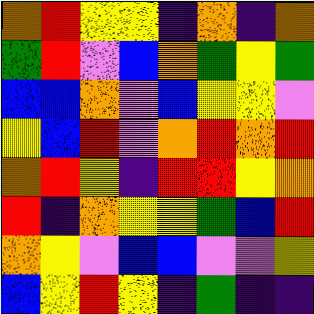[["orange", "red", "yellow", "yellow", "indigo", "orange", "indigo", "orange"], ["green", "red", "violet", "blue", "orange", "green", "yellow", "green"], ["blue", "blue", "orange", "violet", "blue", "yellow", "yellow", "violet"], ["yellow", "blue", "red", "violet", "orange", "red", "orange", "red"], ["orange", "red", "yellow", "indigo", "red", "red", "yellow", "orange"], ["red", "indigo", "orange", "yellow", "yellow", "green", "blue", "red"], ["orange", "yellow", "violet", "blue", "blue", "violet", "violet", "yellow"], ["blue", "yellow", "red", "yellow", "indigo", "green", "indigo", "indigo"]]